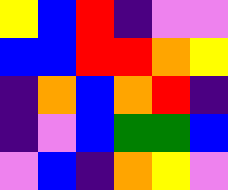[["yellow", "blue", "red", "indigo", "violet", "violet"], ["blue", "blue", "red", "red", "orange", "yellow"], ["indigo", "orange", "blue", "orange", "red", "indigo"], ["indigo", "violet", "blue", "green", "green", "blue"], ["violet", "blue", "indigo", "orange", "yellow", "violet"]]